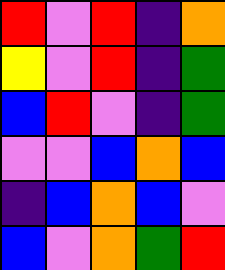[["red", "violet", "red", "indigo", "orange"], ["yellow", "violet", "red", "indigo", "green"], ["blue", "red", "violet", "indigo", "green"], ["violet", "violet", "blue", "orange", "blue"], ["indigo", "blue", "orange", "blue", "violet"], ["blue", "violet", "orange", "green", "red"]]